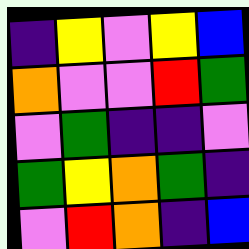[["indigo", "yellow", "violet", "yellow", "blue"], ["orange", "violet", "violet", "red", "green"], ["violet", "green", "indigo", "indigo", "violet"], ["green", "yellow", "orange", "green", "indigo"], ["violet", "red", "orange", "indigo", "blue"]]